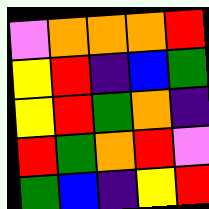[["violet", "orange", "orange", "orange", "red"], ["yellow", "red", "indigo", "blue", "green"], ["yellow", "red", "green", "orange", "indigo"], ["red", "green", "orange", "red", "violet"], ["green", "blue", "indigo", "yellow", "red"]]